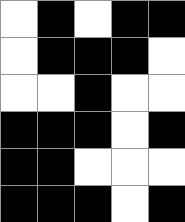[["white", "black", "white", "black", "black"], ["white", "black", "black", "black", "white"], ["white", "white", "black", "white", "white"], ["black", "black", "black", "white", "black"], ["black", "black", "white", "white", "white"], ["black", "black", "black", "white", "black"]]